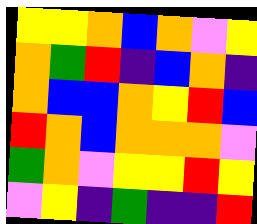[["yellow", "yellow", "orange", "blue", "orange", "violet", "yellow"], ["orange", "green", "red", "indigo", "blue", "orange", "indigo"], ["orange", "blue", "blue", "orange", "yellow", "red", "blue"], ["red", "orange", "blue", "orange", "orange", "orange", "violet"], ["green", "orange", "violet", "yellow", "yellow", "red", "yellow"], ["violet", "yellow", "indigo", "green", "indigo", "indigo", "red"]]